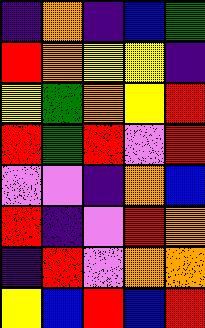[["indigo", "orange", "indigo", "blue", "green"], ["red", "orange", "yellow", "yellow", "indigo"], ["yellow", "green", "orange", "yellow", "red"], ["red", "green", "red", "violet", "red"], ["violet", "violet", "indigo", "orange", "blue"], ["red", "indigo", "violet", "red", "orange"], ["indigo", "red", "violet", "orange", "orange"], ["yellow", "blue", "red", "blue", "red"]]